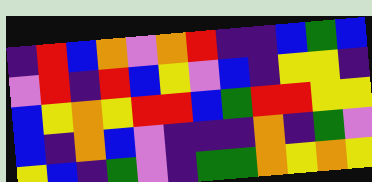[["indigo", "red", "blue", "orange", "violet", "orange", "red", "indigo", "indigo", "blue", "green", "blue"], ["violet", "red", "indigo", "red", "blue", "yellow", "violet", "blue", "indigo", "yellow", "yellow", "indigo"], ["blue", "yellow", "orange", "yellow", "red", "red", "blue", "green", "red", "red", "yellow", "yellow"], ["blue", "indigo", "orange", "blue", "violet", "indigo", "indigo", "indigo", "orange", "indigo", "green", "violet"], ["yellow", "blue", "indigo", "green", "violet", "indigo", "green", "green", "orange", "yellow", "orange", "yellow"]]